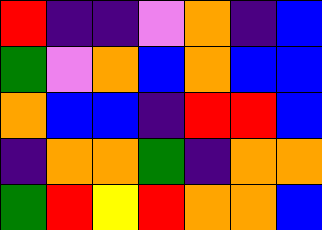[["red", "indigo", "indigo", "violet", "orange", "indigo", "blue"], ["green", "violet", "orange", "blue", "orange", "blue", "blue"], ["orange", "blue", "blue", "indigo", "red", "red", "blue"], ["indigo", "orange", "orange", "green", "indigo", "orange", "orange"], ["green", "red", "yellow", "red", "orange", "orange", "blue"]]